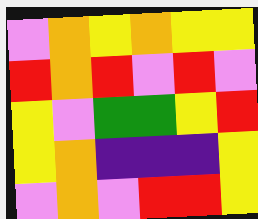[["violet", "orange", "yellow", "orange", "yellow", "yellow"], ["red", "orange", "red", "violet", "red", "violet"], ["yellow", "violet", "green", "green", "yellow", "red"], ["yellow", "orange", "indigo", "indigo", "indigo", "yellow"], ["violet", "orange", "violet", "red", "red", "yellow"]]